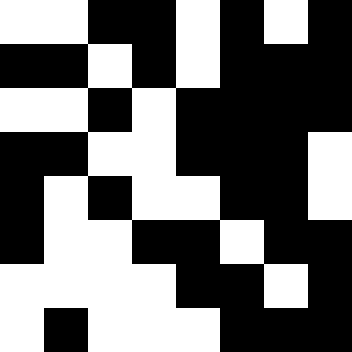[["white", "white", "black", "black", "white", "black", "white", "black"], ["black", "black", "white", "black", "white", "black", "black", "black"], ["white", "white", "black", "white", "black", "black", "black", "black"], ["black", "black", "white", "white", "black", "black", "black", "white"], ["black", "white", "black", "white", "white", "black", "black", "white"], ["black", "white", "white", "black", "black", "white", "black", "black"], ["white", "white", "white", "white", "black", "black", "white", "black"], ["white", "black", "white", "white", "white", "black", "black", "black"]]